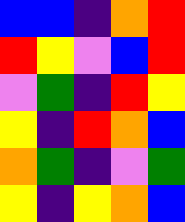[["blue", "blue", "indigo", "orange", "red"], ["red", "yellow", "violet", "blue", "red"], ["violet", "green", "indigo", "red", "yellow"], ["yellow", "indigo", "red", "orange", "blue"], ["orange", "green", "indigo", "violet", "green"], ["yellow", "indigo", "yellow", "orange", "blue"]]